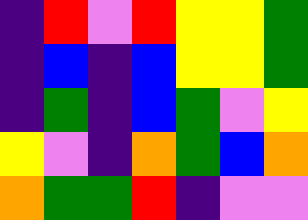[["indigo", "red", "violet", "red", "yellow", "yellow", "green"], ["indigo", "blue", "indigo", "blue", "yellow", "yellow", "green"], ["indigo", "green", "indigo", "blue", "green", "violet", "yellow"], ["yellow", "violet", "indigo", "orange", "green", "blue", "orange"], ["orange", "green", "green", "red", "indigo", "violet", "violet"]]